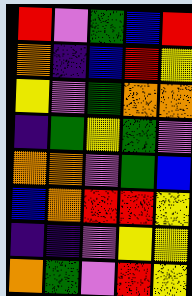[["red", "violet", "green", "blue", "red"], ["orange", "indigo", "blue", "red", "yellow"], ["yellow", "violet", "green", "orange", "orange"], ["indigo", "green", "yellow", "green", "violet"], ["orange", "orange", "violet", "green", "blue"], ["blue", "orange", "red", "red", "yellow"], ["indigo", "indigo", "violet", "yellow", "yellow"], ["orange", "green", "violet", "red", "yellow"]]